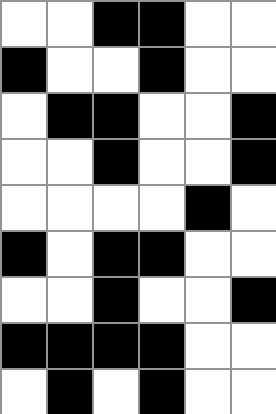[["white", "white", "black", "black", "white", "white"], ["black", "white", "white", "black", "white", "white"], ["white", "black", "black", "white", "white", "black"], ["white", "white", "black", "white", "white", "black"], ["white", "white", "white", "white", "black", "white"], ["black", "white", "black", "black", "white", "white"], ["white", "white", "black", "white", "white", "black"], ["black", "black", "black", "black", "white", "white"], ["white", "black", "white", "black", "white", "white"]]